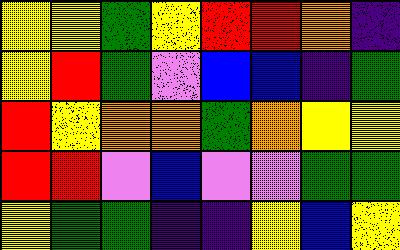[["yellow", "yellow", "green", "yellow", "red", "red", "orange", "indigo"], ["yellow", "red", "green", "violet", "blue", "blue", "indigo", "green"], ["red", "yellow", "orange", "orange", "green", "orange", "yellow", "yellow"], ["red", "red", "violet", "blue", "violet", "violet", "green", "green"], ["yellow", "green", "green", "indigo", "indigo", "yellow", "blue", "yellow"]]